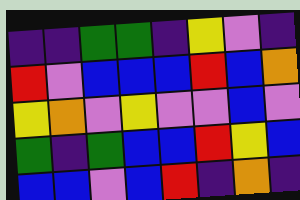[["indigo", "indigo", "green", "green", "indigo", "yellow", "violet", "indigo"], ["red", "violet", "blue", "blue", "blue", "red", "blue", "orange"], ["yellow", "orange", "violet", "yellow", "violet", "violet", "blue", "violet"], ["green", "indigo", "green", "blue", "blue", "red", "yellow", "blue"], ["blue", "blue", "violet", "blue", "red", "indigo", "orange", "indigo"]]